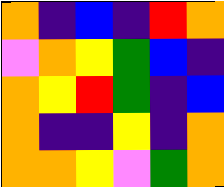[["orange", "indigo", "blue", "indigo", "red", "orange"], ["violet", "orange", "yellow", "green", "blue", "indigo"], ["orange", "yellow", "red", "green", "indigo", "blue"], ["orange", "indigo", "indigo", "yellow", "indigo", "orange"], ["orange", "orange", "yellow", "violet", "green", "orange"]]